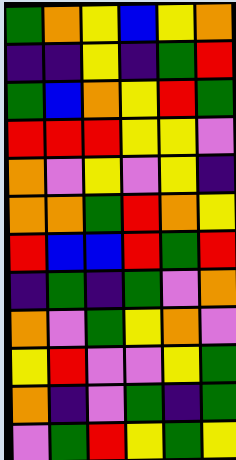[["green", "orange", "yellow", "blue", "yellow", "orange"], ["indigo", "indigo", "yellow", "indigo", "green", "red"], ["green", "blue", "orange", "yellow", "red", "green"], ["red", "red", "red", "yellow", "yellow", "violet"], ["orange", "violet", "yellow", "violet", "yellow", "indigo"], ["orange", "orange", "green", "red", "orange", "yellow"], ["red", "blue", "blue", "red", "green", "red"], ["indigo", "green", "indigo", "green", "violet", "orange"], ["orange", "violet", "green", "yellow", "orange", "violet"], ["yellow", "red", "violet", "violet", "yellow", "green"], ["orange", "indigo", "violet", "green", "indigo", "green"], ["violet", "green", "red", "yellow", "green", "yellow"]]